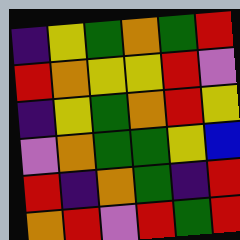[["indigo", "yellow", "green", "orange", "green", "red"], ["red", "orange", "yellow", "yellow", "red", "violet"], ["indigo", "yellow", "green", "orange", "red", "yellow"], ["violet", "orange", "green", "green", "yellow", "blue"], ["red", "indigo", "orange", "green", "indigo", "red"], ["orange", "red", "violet", "red", "green", "red"]]